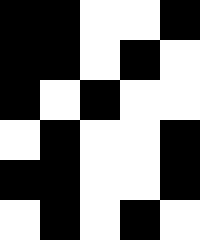[["black", "black", "white", "white", "black"], ["black", "black", "white", "black", "white"], ["black", "white", "black", "white", "white"], ["white", "black", "white", "white", "black"], ["black", "black", "white", "white", "black"], ["white", "black", "white", "black", "white"]]